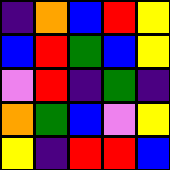[["indigo", "orange", "blue", "red", "yellow"], ["blue", "red", "green", "blue", "yellow"], ["violet", "red", "indigo", "green", "indigo"], ["orange", "green", "blue", "violet", "yellow"], ["yellow", "indigo", "red", "red", "blue"]]